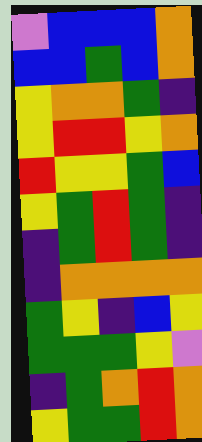[["violet", "blue", "blue", "blue", "orange"], ["blue", "blue", "green", "blue", "orange"], ["yellow", "orange", "orange", "green", "indigo"], ["yellow", "red", "red", "yellow", "orange"], ["red", "yellow", "yellow", "green", "blue"], ["yellow", "green", "red", "green", "indigo"], ["indigo", "green", "red", "green", "indigo"], ["indigo", "orange", "orange", "orange", "orange"], ["green", "yellow", "indigo", "blue", "yellow"], ["green", "green", "green", "yellow", "violet"], ["indigo", "green", "orange", "red", "orange"], ["yellow", "green", "green", "red", "orange"]]